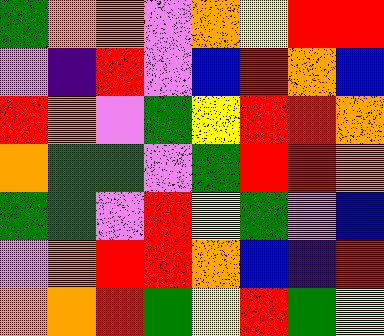[["green", "orange", "orange", "violet", "orange", "yellow", "red", "red"], ["violet", "indigo", "red", "violet", "blue", "red", "orange", "blue"], ["red", "orange", "violet", "green", "yellow", "red", "red", "orange"], ["orange", "green", "green", "violet", "green", "red", "red", "orange"], ["green", "green", "violet", "red", "yellow", "green", "violet", "blue"], ["violet", "orange", "red", "red", "orange", "blue", "indigo", "red"], ["orange", "orange", "red", "green", "yellow", "red", "green", "yellow"]]